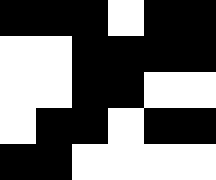[["black", "black", "black", "white", "black", "black"], ["white", "white", "black", "black", "black", "black"], ["white", "white", "black", "black", "white", "white"], ["white", "black", "black", "white", "black", "black"], ["black", "black", "white", "white", "white", "white"]]